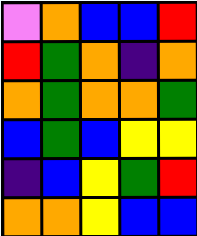[["violet", "orange", "blue", "blue", "red"], ["red", "green", "orange", "indigo", "orange"], ["orange", "green", "orange", "orange", "green"], ["blue", "green", "blue", "yellow", "yellow"], ["indigo", "blue", "yellow", "green", "red"], ["orange", "orange", "yellow", "blue", "blue"]]